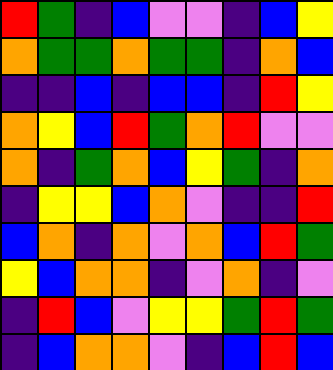[["red", "green", "indigo", "blue", "violet", "violet", "indigo", "blue", "yellow"], ["orange", "green", "green", "orange", "green", "green", "indigo", "orange", "blue"], ["indigo", "indigo", "blue", "indigo", "blue", "blue", "indigo", "red", "yellow"], ["orange", "yellow", "blue", "red", "green", "orange", "red", "violet", "violet"], ["orange", "indigo", "green", "orange", "blue", "yellow", "green", "indigo", "orange"], ["indigo", "yellow", "yellow", "blue", "orange", "violet", "indigo", "indigo", "red"], ["blue", "orange", "indigo", "orange", "violet", "orange", "blue", "red", "green"], ["yellow", "blue", "orange", "orange", "indigo", "violet", "orange", "indigo", "violet"], ["indigo", "red", "blue", "violet", "yellow", "yellow", "green", "red", "green"], ["indigo", "blue", "orange", "orange", "violet", "indigo", "blue", "red", "blue"]]